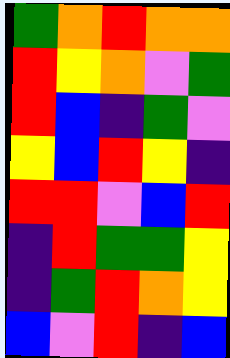[["green", "orange", "red", "orange", "orange"], ["red", "yellow", "orange", "violet", "green"], ["red", "blue", "indigo", "green", "violet"], ["yellow", "blue", "red", "yellow", "indigo"], ["red", "red", "violet", "blue", "red"], ["indigo", "red", "green", "green", "yellow"], ["indigo", "green", "red", "orange", "yellow"], ["blue", "violet", "red", "indigo", "blue"]]